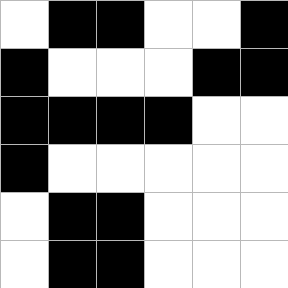[["white", "black", "black", "white", "white", "black"], ["black", "white", "white", "white", "black", "black"], ["black", "black", "black", "black", "white", "white"], ["black", "white", "white", "white", "white", "white"], ["white", "black", "black", "white", "white", "white"], ["white", "black", "black", "white", "white", "white"]]